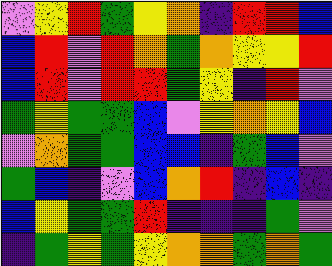[["violet", "yellow", "red", "green", "yellow", "orange", "indigo", "red", "red", "blue"], ["blue", "red", "violet", "red", "orange", "green", "orange", "yellow", "yellow", "red"], ["blue", "red", "violet", "red", "red", "green", "yellow", "indigo", "red", "violet"], ["green", "yellow", "green", "green", "blue", "violet", "yellow", "orange", "yellow", "blue"], ["violet", "orange", "green", "green", "blue", "blue", "indigo", "green", "blue", "violet"], ["green", "blue", "indigo", "violet", "blue", "orange", "red", "indigo", "blue", "indigo"], ["blue", "yellow", "green", "green", "red", "indigo", "indigo", "indigo", "green", "violet"], ["indigo", "green", "yellow", "green", "yellow", "orange", "orange", "green", "orange", "green"]]